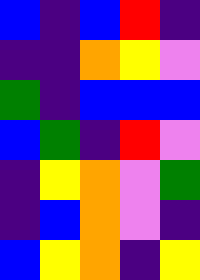[["blue", "indigo", "blue", "red", "indigo"], ["indigo", "indigo", "orange", "yellow", "violet"], ["green", "indigo", "blue", "blue", "blue"], ["blue", "green", "indigo", "red", "violet"], ["indigo", "yellow", "orange", "violet", "green"], ["indigo", "blue", "orange", "violet", "indigo"], ["blue", "yellow", "orange", "indigo", "yellow"]]